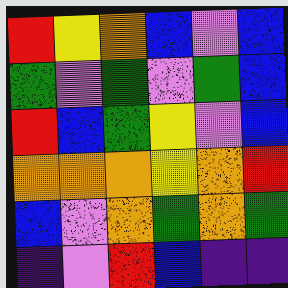[["red", "yellow", "orange", "blue", "violet", "blue"], ["green", "violet", "green", "violet", "green", "blue"], ["red", "blue", "green", "yellow", "violet", "blue"], ["orange", "orange", "orange", "yellow", "orange", "red"], ["blue", "violet", "orange", "green", "orange", "green"], ["indigo", "violet", "red", "blue", "indigo", "indigo"]]